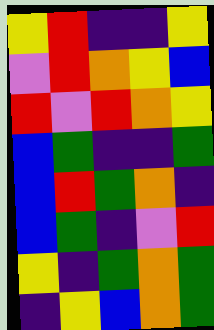[["yellow", "red", "indigo", "indigo", "yellow"], ["violet", "red", "orange", "yellow", "blue"], ["red", "violet", "red", "orange", "yellow"], ["blue", "green", "indigo", "indigo", "green"], ["blue", "red", "green", "orange", "indigo"], ["blue", "green", "indigo", "violet", "red"], ["yellow", "indigo", "green", "orange", "green"], ["indigo", "yellow", "blue", "orange", "green"]]